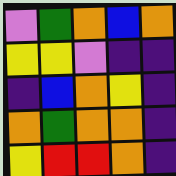[["violet", "green", "orange", "blue", "orange"], ["yellow", "yellow", "violet", "indigo", "indigo"], ["indigo", "blue", "orange", "yellow", "indigo"], ["orange", "green", "orange", "orange", "indigo"], ["yellow", "red", "red", "orange", "indigo"]]